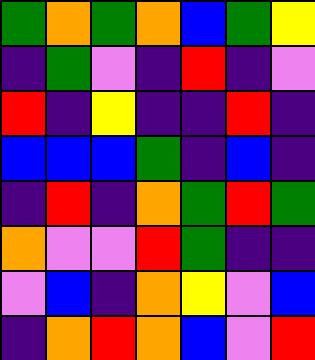[["green", "orange", "green", "orange", "blue", "green", "yellow"], ["indigo", "green", "violet", "indigo", "red", "indigo", "violet"], ["red", "indigo", "yellow", "indigo", "indigo", "red", "indigo"], ["blue", "blue", "blue", "green", "indigo", "blue", "indigo"], ["indigo", "red", "indigo", "orange", "green", "red", "green"], ["orange", "violet", "violet", "red", "green", "indigo", "indigo"], ["violet", "blue", "indigo", "orange", "yellow", "violet", "blue"], ["indigo", "orange", "red", "orange", "blue", "violet", "red"]]